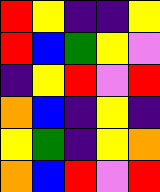[["red", "yellow", "indigo", "indigo", "yellow"], ["red", "blue", "green", "yellow", "violet"], ["indigo", "yellow", "red", "violet", "red"], ["orange", "blue", "indigo", "yellow", "indigo"], ["yellow", "green", "indigo", "yellow", "orange"], ["orange", "blue", "red", "violet", "red"]]